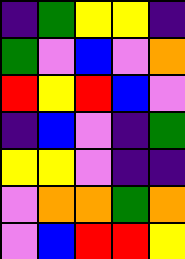[["indigo", "green", "yellow", "yellow", "indigo"], ["green", "violet", "blue", "violet", "orange"], ["red", "yellow", "red", "blue", "violet"], ["indigo", "blue", "violet", "indigo", "green"], ["yellow", "yellow", "violet", "indigo", "indigo"], ["violet", "orange", "orange", "green", "orange"], ["violet", "blue", "red", "red", "yellow"]]